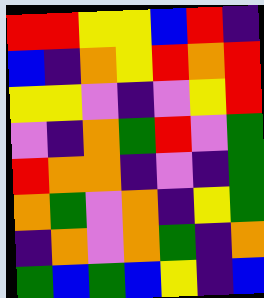[["red", "red", "yellow", "yellow", "blue", "red", "indigo"], ["blue", "indigo", "orange", "yellow", "red", "orange", "red"], ["yellow", "yellow", "violet", "indigo", "violet", "yellow", "red"], ["violet", "indigo", "orange", "green", "red", "violet", "green"], ["red", "orange", "orange", "indigo", "violet", "indigo", "green"], ["orange", "green", "violet", "orange", "indigo", "yellow", "green"], ["indigo", "orange", "violet", "orange", "green", "indigo", "orange"], ["green", "blue", "green", "blue", "yellow", "indigo", "blue"]]